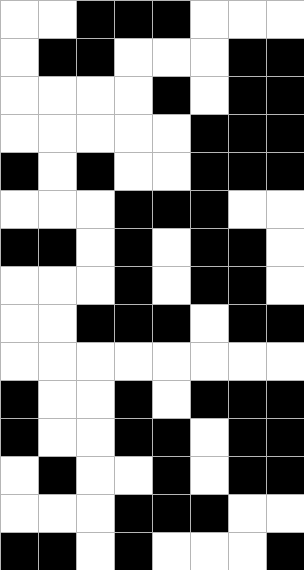[["white", "white", "black", "black", "black", "white", "white", "white"], ["white", "black", "black", "white", "white", "white", "black", "black"], ["white", "white", "white", "white", "black", "white", "black", "black"], ["white", "white", "white", "white", "white", "black", "black", "black"], ["black", "white", "black", "white", "white", "black", "black", "black"], ["white", "white", "white", "black", "black", "black", "white", "white"], ["black", "black", "white", "black", "white", "black", "black", "white"], ["white", "white", "white", "black", "white", "black", "black", "white"], ["white", "white", "black", "black", "black", "white", "black", "black"], ["white", "white", "white", "white", "white", "white", "white", "white"], ["black", "white", "white", "black", "white", "black", "black", "black"], ["black", "white", "white", "black", "black", "white", "black", "black"], ["white", "black", "white", "white", "black", "white", "black", "black"], ["white", "white", "white", "black", "black", "black", "white", "white"], ["black", "black", "white", "black", "white", "white", "white", "black"]]